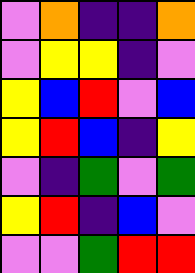[["violet", "orange", "indigo", "indigo", "orange"], ["violet", "yellow", "yellow", "indigo", "violet"], ["yellow", "blue", "red", "violet", "blue"], ["yellow", "red", "blue", "indigo", "yellow"], ["violet", "indigo", "green", "violet", "green"], ["yellow", "red", "indigo", "blue", "violet"], ["violet", "violet", "green", "red", "red"]]